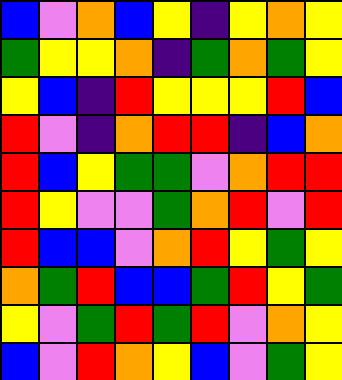[["blue", "violet", "orange", "blue", "yellow", "indigo", "yellow", "orange", "yellow"], ["green", "yellow", "yellow", "orange", "indigo", "green", "orange", "green", "yellow"], ["yellow", "blue", "indigo", "red", "yellow", "yellow", "yellow", "red", "blue"], ["red", "violet", "indigo", "orange", "red", "red", "indigo", "blue", "orange"], ["red", "blue", "yellow", "green", "green", "violet", "orange", "red", "red"], ["red", "yellow", "violet", "violet", "green", "orange", "red", "violet", "red"], ["red", "blue", "blue", "violet", "orange", "red", "yellow", "green", "yellow"], ["orange", "green", "red", "blue", "blue", "green", "red", "yellow", "green"], ["yellow", "violet", "green", "red", "green", "red", "violet", "orange", "yellow"], ["blue", "violet", "red", "orange", "yellow", "blue", "violet", "green", "yellow"]]